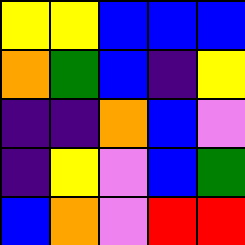[["yellow", "yellow", "blue", "blue", "blue"], ["orange", "green", "blue", "indigo", "yellow"], ["indigo", "indigo", "orange", "blue", "violet"], ["indigo", "yellow", "violet", "blue", "green"], ["blue", "orange", "violet", "red", "red"]]